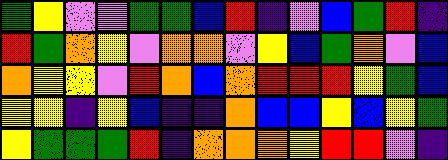[["green", "yellow", "violet", "violet", "green", "green", "blue", "red", "indigo", "violet", "blue", "green", "red", "indigo"], ["red", "green", "orange", "yellow", "violet", "orange", "orange", "violet", "yellow", "blue", "green", "orange", "violet", "blue"], ["orange", "yellow", "yellow", "violet", "red", "orange", "blue", "orange", "red", "red", "red", "yellow", "green", "blue"], ["yellow", "yellow", "indigo", "yellow", "blue", "indigo", "indigo", "orange", "blue", "blue", "yellow", "blue", "yellow", "green"], ["yellow", "green", "green", "green", "red", "indigo", "orange", "orange", "orange", "yellow", "red", "red", "violet", "indigo"]]